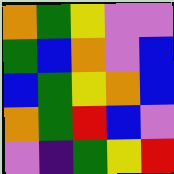[["orange", "green", "yellow", "violet", "violet"], ["green", "blue", "orange", "violet", "blue"], ["blue", "green", "yellow", "orange", "blue"], ["orange", "green", "red", "blue", "violet"], ["violet", "indigo", "green", "yellow", "red"]]